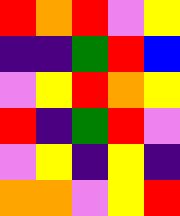[["red", "orange", "red", "violet", "yellow"], ["indigo", "indigo", "green", "red", "blue"], ["violet", "yellow", "red", "orange", "yellow"], ["red", "indigo", "green", "red", "violet"], ["violet", "yellow", "indigo", "yellow", "indigo"], ["orange", "orange", "violet", "yellow", "red"]]